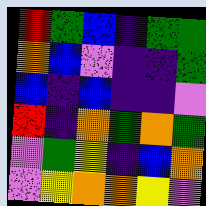[["red", "green", "blue", "indigo", "green", "green"], ["orange", "blue", "violet", "indigo", "indigo", "green"], ["blue", "indigo", "blue", "indigo", "indigo", "violet"], ["red", "indigo", "orange", "green", "orange", "green"], ["violet", "green", "yellow", "indigo", "blue", "orange"], ["violet", "yellow", "orange", "orange", "yellow", "violet"]]